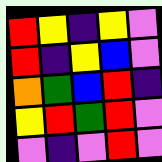[["red", "yellow", "indigo", "yellow", "violet"], ["red", "indigo", "yellow", "blue", "violet"], ["orange", "green", "blue", "red", "indigo"], ["yellow", "red", "green", "red", "violet"], ["violet", "indigo", "violet", "red", "violet"]]